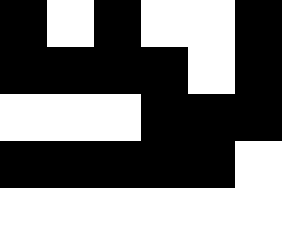[["black", "white", "black", "white", "white", "black"], ["black", "black", "black", "black", "white", "black"], ["white", "white", "white", "black", "black", "black"], ["black", "black", "black", "black", "black", "white"], ["white", "white", "white", "white", "white", "white"]]